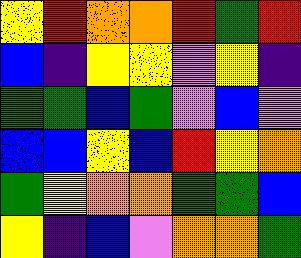[["yellow", "red", "orange", "orange", "red", "green", "red"], ["blue", "indigo", "yellow", "yellow", "violet", "yellow", "indigo"], ["green", "green", "blue", "green", "violet", "blue", "violet"], ["blue", "blue", "yellow", "blue", "red", "yellow", "orange"], ["green", "yellow", "orange", "orange", "green", "green", "blue"], ["yellow", "indigo", "blue", "violet", "orange", "orange", "green"]]